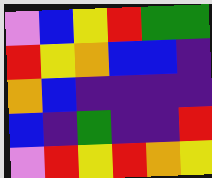[["violet", "blue", "yellow", "red", "green", "green"], ["red", "yellow", "orange", "blue", "blue", "indigo"], ["orange", "blue", "indigo", "indigo", "indigo", "indigo"], ["blue", "indigo", "green", "indigo", "indigo", "red"], ["violet", "red", "yellow", "red", "orange", "yellow"]]